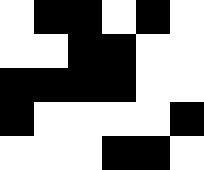[["white", "black", "black", "white", "black", "white"], ["white", "white", "black", "black", "white", "white"], ["black", "black", "black", "black", "white", "white"], ["black", "white", "white", "white", "white", "black"], ["white", "white", "white", "black", "black", "white"]]